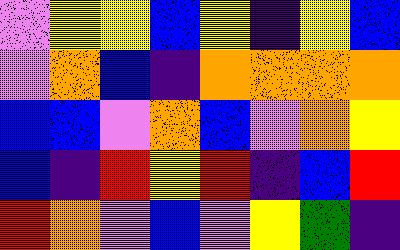[["violet", "yellow", "yellow", "blue", "yellow", "indigo", "yellow", "blue"], ["violet", "orange", "blue", "indigo", "orange", "orange", "orange", "orange"], ["blue", "blue", "violet", "orange", "blue", "violet", "orange", "yellow"], ["blue", "indigo", "red", "yellow", "red", "indigo", "blue", "red"], ["red", "orange", "violet", "blue", "violet", "yellow", "green", "indigo"]]